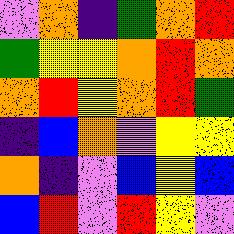[["violet", "orange", "indigo", "green", "orange", "red"], ["green", "yellow", "yellow", "orange", "red", "orange"], ["orange", "red", "yellow", "orange", "red", "green"], ["indigo", "blue", "orange", "violet", "yellow", "yellow"], ["orange", "indigo", "violet", "blue", "yellow", "blue"], ["blue", "red", "violet", "red", "yellow", "violet"]]